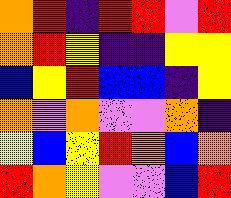[["orange", "red", "indigo", "red", "red", "violet", "red"], ["orange", "red", "yellow", "indigo", "indigo", "yellow", "yellow"], ["blue", "yellow", "red", "blue", "blue", "indigo", "yellow"], ["orange", "violet", "orange", "violet", "violet", "orange", "indigo"], ["yellow", "blue", "yellow", "red", "orange", "blue", "orange"], ["red", "orange", "yellow", "violet", "violet", "blue", "red"]]